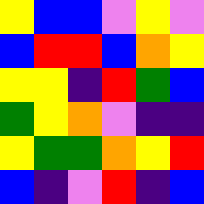[["yellow", "blue", "blue", "violet", "yellow", "violet"], ["blue", "red", "red", "blue", "orange", "yellow"], ["yellow", "yellow", "indigo", "red", "green", "blue"], ["green", "yellow", "orange", "violet", "indigo", "indigo"], ["yellow", "green", "green", "orange", "yellow", "red"], ["blue", "indigo", "violet", "red", "indigo", "blue"]]